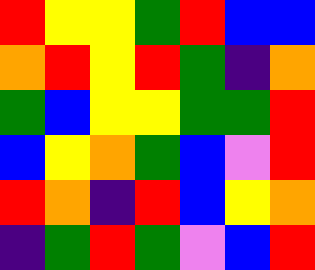[["red", "yellow", "yellow", "green", "red", "blue", "blue"], ["orange", "red", "yellow", "red", "green", "indigo", "orange"], ["green", "blue", "yellow", "yellow", "green", "green", "red"], ["blue", "yellow", "orange", "green", "blue", "violet", "red"], ["red", "orange", "indigo", "red", "blue", "yellow", "orange"], ["indigo", "green", "red", "green", "violet", "blue", "red"]]